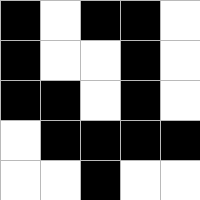[["black", "white", "black", "black", "white"], ["black", "white", "white", "black", "white"], ["black", "black", "white", "black", "white"], ["white", "black", "black", "black", "black"], ["white", "white", "black", "white", "white"]]